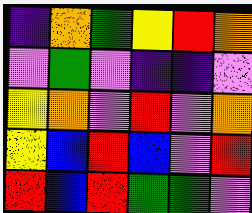[["indigo", "orange", "green", "yellow", "red", "orange"], ["violet", "green", "violet", "indigo", "indigo", "violet"], ["yellow", "orange", "violet", "red", "violet", "orange"], ["yellow", "blue", "red", "blue", "violet", "red"], ["red", "blue", "red", "green", "green", "violet"]]